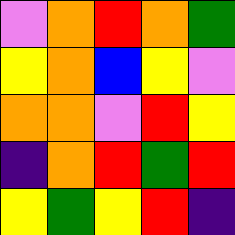[["violet", "orange", "red", "orange", "green"], ["yellow", "orange", "blue", "yellow", "violet"], ["orange", "orange", "violet", "red", "yellow"], ["indigo", "orange", "red", "green", "red"], ["yellow", "green", "yellow", "red", "indigo"]]